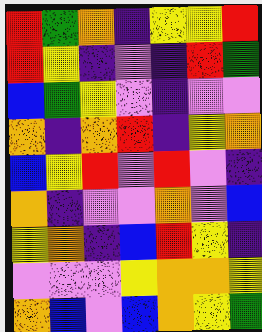[["red", "green", "orange", "indigo", "yellow", "yellow", "red"], ["red", "yellow", "indigo", "violet", "indigo", "red", "green"], ["blue", "green", "yellow", "violet", "indigo", "violet", "violet"], ["orange", "indigo", "orange", "red", "indigo", "yellow", "orange"], ["blue", "yellow", "red", "violet", "red", "violet", "indigo"], ["orange", "indigo", "violet", "violet", "orange", "violet", "blue"], ["yellow", "orange", "indigo", "blue", "red", "yellow", "indigo"], ["violet", "violet", "violet", "yellow", "orange", "orange", "yellow"], ["orange", "blue", "violet", "blue", "orange", "yellow", "green"]]